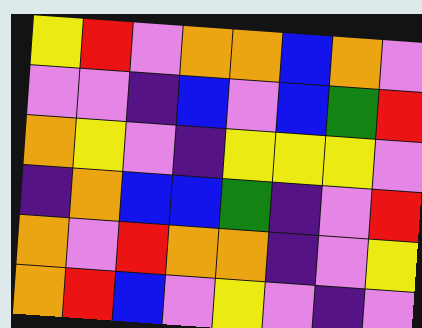[["yellow", "red", "violet", "orange", "orange", "blue", "orange", "violet"], ["violet", "violet", "indigo", "blue", "violet", "blue", "green", "red"], ["orange", "yellow", "violet", "indigo", "yellow", "yellow", "yellow", "violet"], ["indigo", "orange", "blue", "blue", "green", "indigo", "violet", "red"], ["orange", "violet", "red", "orange", "orange", "indigo", "violet", "yellow"], ["orange", "red", "blue", "violet", "yellow", "violet", "indigo", "violet"]]